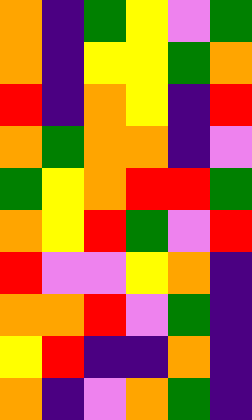[["orange", "indigo", "green", "yellow", "violet", "green"], ["orange", "indigo", "yellow", "yellow", "green", "orange"], ["red", "indigo", "orange", "yellow", "indigo", "red"], ["orange", "green", "orange", "orange", "indigo", "violet"], ["green", "yellow", "orange", "red", "red", "green"], ["orange", "yellow", "red", "green", "violet", "red"], ["red", "violet", "violet", "yellow", "orange", "indigo"], ["orange", "orange", "red", "violet", "green", "indigo"], ["yellow", "red", "indigo", "indigo", "orange", "indigo"], ["orange", "indigo", "violet", "orange", "green", "indigo"]]